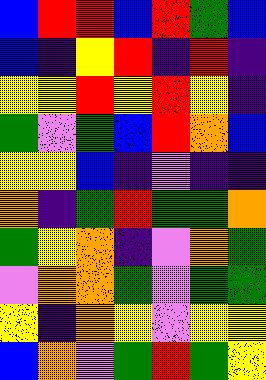[["blue", "red", "red", "blue", "red", "green", "blue"], ["blue", "indigo", "yellow", "red", "indigo", "red", "indigo"], ["yellow", "yellow", "red", "yellow", "red", "yellow", "indigo"], ["green", "violet", "green", "blue", "red", "orange", "blue"], ["yellow", "yellow", "blue", "indigo", "violet", "indigo", "indigo"], ["orange", "indigo", "green", "red", "green", "green", "orange"], ["green", "yellow", "orange", "indigo", "violet", "orange", "green"], ["violet", "orange", "orange", "green", "violet", "green", "green"], ["yellow", "indigo", "orange", "yellow", "violet", "yellow", "yellow"], ["blue", "orange", "violet", "green", "red", "green", "yellow"]]